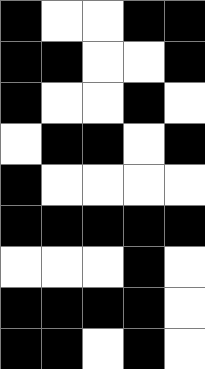[["black", "white", "white", "black", "black"], ["black", "black", "white", "white", "black"], ["black", "white", "white", "black", "white"], ["white", "black", "black", "white", "black"], ["black", "white", "white", "white", "white"], ["black", "black", "black", "black", "black"], ["white", "white", "white", "black", "white"], ["black", "black", "black", "black", "white"], ["black", "black", "white", "black", "white"]]